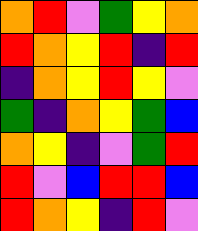[["orange", "red", "violet", "green", "yellow", "orange"], ["red", "orange", "yellow", "red", "indigo", "red"], ["indigo", "orange", "yellow", "red", "yellow", "violet"], ["green", "indigo", "orange", "yellow", "green", "blue"], ["orange", "yellow", "indigo", "violet", "green", "red"], ["red", "violet", "blue", "red", "red", "blue"], ["red", "orange", "yellow", "indigo", "red", "violet"]]